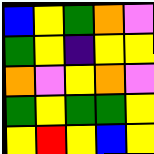[["blue", "yellow", "green", "orange", "violet"], ["green", "yellow", "indigo", "yellow", "yellow"], ["orange", "violet", "yellow", "orange", "violet"], ["green", "yellow", "green", "green", "yellow"], ["yellow", "red", "yellow", "blue", "yellow"]]